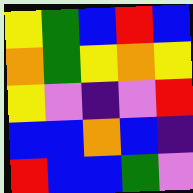[["yellow", "green", "blue", "red", "blue"], ["orange", "green", "yellow", "orange", "yellow"], ["yellow", "violet", "indigo", "violet", "red"], ["blue", "blue", "orange", "blue", "indigo"], ["red", "blue", "blue", "green", "violet"]]